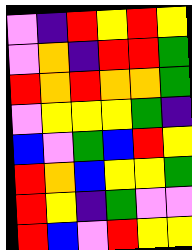[["violet", "indigo", "red", "yellow", "red", "yellow"], ["violet", "orange", "indigo", "red", "red", "green"], ["red", "orange", "red", "orange", "orange", "green"], ["violet", "yellow", "yellow", "yellow", "green", "indigo"], ["blue", "violet", "green", "blue", "red", "yellow"], ["red", "orange", "blue", "yellow", "yellow", "green"], ["red", "yellow", "indigo", "green", "violet", "violet"], ["red", "blue", "violet", "red", "yellow", "yellow"]]